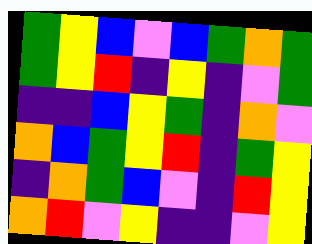[["green", "yellow", "blue", "violet", "blue", "green", "orange", "green"], ["green", "yellow", "red", "indigo", "yellow", "indigo", "violet", "green"], ["indigo", "indigo", "blue", "yellow", "green", "indigo", "orange", "violet"], ["orange", "blue", "green", "yellow", "red", "indigo", "green", "yellow"], ["indigo", "orange", "green", "blue", "violet", "indigo", "red", "yellow"], ["orange", "red", "violet", "yellow", "indigo", "indigo", "violet", "yellow"]]